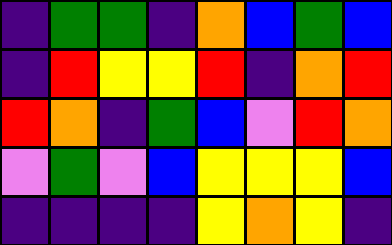[["indigo", "green", "green", "indigo", "orange", "blue", "green", "blue"], ["indigo", "red", "yellow", "yellow", "red", "indigo", "orange", "red"], ["red", "orange", "indigo", "green", "blue", "violet", "red", "orange"], ["violet", "green", "violet", "blue", "yellow", "yellow", "yellow", "blue"], ["indigo", "indigo", "indigo", "indigo", "yellow", "orange", "yellow", "indigo"]]